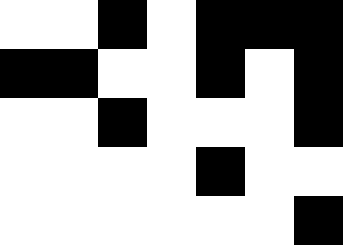[["white", "white", "black", "white", "black", "black", "black"], ["black", "black", "white", "white", "black", "white", "black"], ["white", "white", "black", "white", "white", "white", "black"], ["white", "white", "white", "white", "black", "white", "white"], ["white", "white", "white", "white", "white", "white", "black"]]